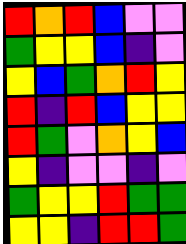[["red", "orange", "red", "blue", "violet", "violet"], ["green", "yellow", "yellow", "blue", "indigo", "violet"], ["yellow", "blue", "green", "orange", "red", "yellow"], ["red", "indigo", "red", "blue", "yellow", "yellow"], ["red", "green", "violet", "orange", "yellow", "blue"], ["yellow", "indigo", "violet", "violet", "indigo", "violet"], ["green", "yellow", "yellow", "red", "green", "green"], ["yellow", "yellow", "indigo", "red", "red", "green"]]